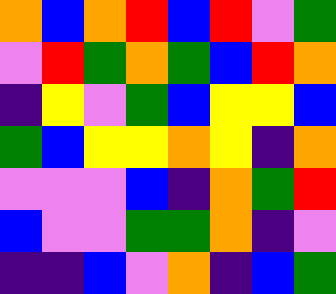[["orange", "blue", "orange", "red", "blue", "red", "violet", "green"], ["violet", "red", "green", "orange", "green", "blue", "red", "orange"], ["indigo", "yellow", "violet", "green", "blue", "yellow", "yellow", "blue"], ["green", "blue", "yellow", "yellow", "orange", "yellow", "indigo", "orange"], ["violet", "violet", "violet", "blue", "indigo", "orange", "green", "red"], ["blue", "violet", "violet", "green", "green", "orange", "indigo", "violet"], ["indigo", "indigo", "blue", "violet", "orange", "indigo", "blue", "green"]]